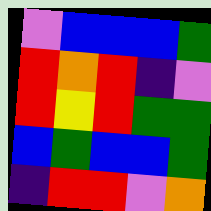[["violet", "blue", "blue", "blue", "green"], ["red", "orange", "red", "indigo", "violet"], ["red", "yellow", "red", "green", "green"], ["blue", "green", "blue", "blue", "green"], ["indigo", "red", "red", "violet", "orange"]]